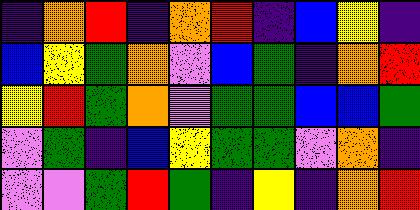[["indigo", "orange", "red", "indigo", "orange", "red", "indigo", "blue", "yellow", "indigo"], ["blue", "yellow", "green", "orange", "violet", "blue", "green", "indigo", "orange", "red"], ["yellow", "red", "green", "orange", "violet", "green", "green", "blue", "blue", "green"], ["violet", "green", "indigo", "blue", "yellow", "green", "green", "violet", "orange", "indigo"], ["violet", "violet", "green", "red", "green", "indigo", "yellow", "indigo", "orange", "red"]]